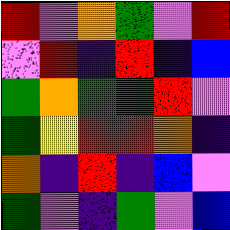[["red", "violet", "orange", "green", "violet", "red"], ["violet", "red", "indigo", "red", "indigo", "blue"], ["green", "orange", "green", "green", "red", "violet"], ["green", "yellow", "red", "red", "orange", "indigo"], ["orange", "indigo", "red", "indigo", "blue", "violet"], ["green", "violet", "indigo", "green", "violet", "blue"]]